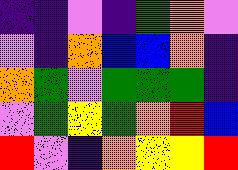[["indigo", "indigo", "violet", "indigo", "green", "orange", "violet"], ["violet", "indigo", "orange", "blue", "blue", "orange", "indigo"], ["orange", "green", "violet", "green", "green", "green", "indigo"], ["violet", "green", "yellow", "green", "orange", "red", "blue"], ["red", "violet", "indigo", "orange", "yellow", "yellow", "red"]]